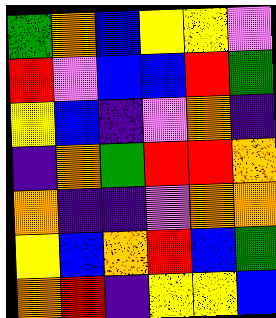[["green", "orange", "blue", "yellow", "yellow", "violet"], ["red", "violet", "blue", "blue", "red", "green"], ["yellow", "blue", "indigo", "violet", "orange", "indigo"], ["indigo", "orange", "green", "red", "red", "orange"], ["orange", "indigo", "indigo", "violet", "orange", "orange"], ["yellow", "blue", "orange", "red", "blue", "green"], ["orange", "red", "indigo", "yellow", "yellow", "blue"]]